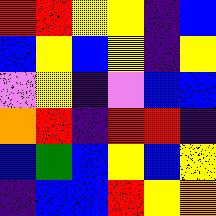[["red", "red", "yellow", "yellow", "indigo", "blue"], ["blue", "yellow", "blue", "yellow", "indigo", "yellow"], ["violet", "yellow", "indigo", "violet", "blue", "blue"], ["orange", "red", "indigo", "red", "red", "indigo"], ["blue", "green", "blue", "yellow", "blue", "yellow"], ["indigo", "blue", "blue", "red", "yellow", "orange"]]